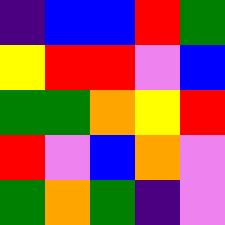[["indigo", "blue", "blue", "red", "green"], ["yellow", "red", "red", "violet", "blue"], ["green", "green", "orange", "yellow", "red"], ["red", "violet", "blue", "orange", "violet"], ["green", "orange", "green", "indigo", "violet"]]